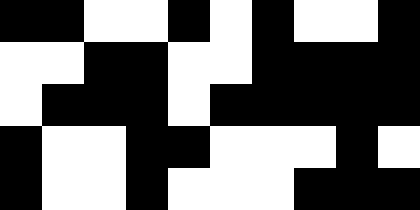[["black", "black", "white", "white", "black", "white", "black", "white", "white", "black"], ["white", "white", "black", "black", "white", "white", "black", "black", "black", "black"], ["white", "black", "black", "black", "white", "black", "black", "black", "black", "black"], ["black", "white", "white", "black", "black", "white", "white", "white", "black", "white"], ["black", "white", "white", "black", "white", "white", "white", "black", "black", "black"]]